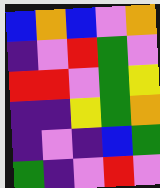[["blue", "orange", "blue", "violet", "orange"], ["indigo", "violet", "red", "green", "violet"], ["red", "red", "violet", "green", "yellow"], ["indigo", "indigo", "yellow", "green", "orange"], ["indigo", "violet", "indigo", "blue", "green"], ["green", "indigo", "violet", "red", "violet"]]